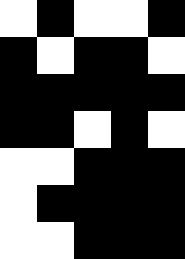[["white", "black", "white", "white", "black"], ["black", "white", "black", "black", "white"], ["black", "black", "black", "black", "black"], ["black", "black", "white", "black", "white"], ["white", "white", "black", "black", "black"], ["white", "black", "black", "black", "black"], ["white", "white", "black", "black", "black"]]